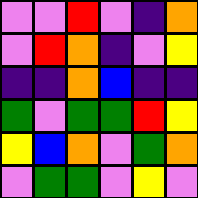[["violet", "violet", "red", "violet", "indigo", "orange"], ["violet", "red", "orange", "indigo", "violet", "yellow"], ["indigo", "indigo", "orange", "blue", "indigo", "indigo"], ["green", "violet", "green", "green", "red", "yellow"], ["yellow", "blue", "orange", "violet", "green", "orange"], ["violet", "green", "green", "violet", "yellow", "violet"]]